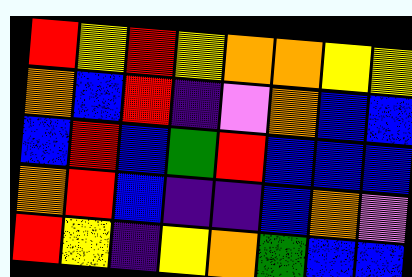[["red", "yellow", "red", "yellow", "orange", "orange", "yellow", "yellow"], ["orange", "blue", "red", "indigo", "violet", "orange", "blue", "blue"], ["blue", "red", "blue", "green", "red", "blue", "blue", "blue"], ["orange", "red", "blue", "indigo", "indigo", "blue", "orange", "violet"], ["red", "yellow", "indigo", "yellow", "orange", "green", "blue", "blue"]]